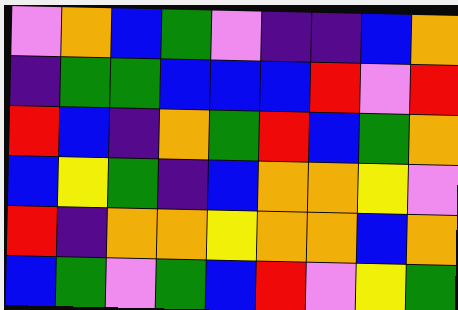[["violet", "orange", "blue", "green", "violet", "indigo", "indigo", "blue", "orange"], ["indigo", "green", "green", "blue", "blue", "blue", "red", "violet", "red"], ["red", "blue", "indigo", "orange", "green", "red", "blue", "green", "orange"], ["blue", "yellow", "green", "indigo", "blue", "orange", "orange", "yellow", "violet"], ["red", "indigo", "orange", "orange", "yellow", "orange", "orange", "blue", "orange"], ["blue", "green", "violet", "green", "blue", "red", "violet", "yellow", "green"]]